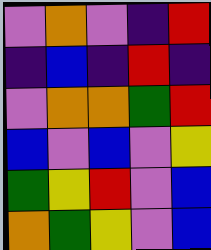[["violet", "orange", "violet", "indigo", "red"], ["indigo", "blue", "indigo", "red", "indigo"], ["violet", "orange", "orange", "green", "red"], ["blue", "violet", "blue", "violet", "yellow"], ["green", "yellow", "red", "violet", "blue"], ["orange", "green", "yellow", "violet", "blue"]]